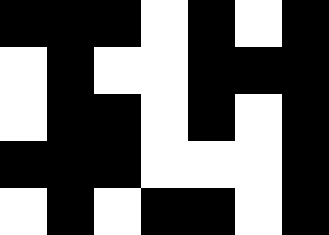[["black", "black", "black", "white", "black", "white", "black"], ["white", "black", "white", "white", "black", "black", "black"], ["white", "black", "black", "white", "black", "white", "black"], ["black", "black", "black", "white", "white", "white", "black"], ["white", "black", "white", "black", "black", "white", "black"]]